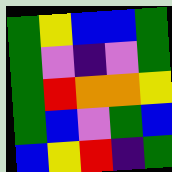[["green", "yellow", "blue", "blue", "green"], ["green", "violet", "indigo", "violet", "green"], ["green", "red", "orange", "orange", "yellow"], ["green", "blue", "violet", "green", "blue"], ["blue", "yellow", "red", "indigo", "green"]]